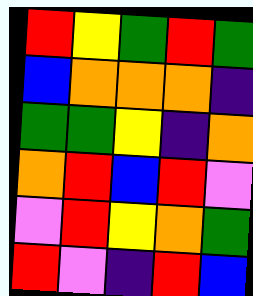[["red", "yellow", "green", "red", "green"], ["blue", "orange", "orange", "orange", "indigo"], ["green", "green", "yellow", "indigo", "orange"], ["orange", "red", "blue", "red", "violet"], ["violet", "red", "yellow", "orange", "green"], ["red", "violet", "indigo", "red", "blue"]]